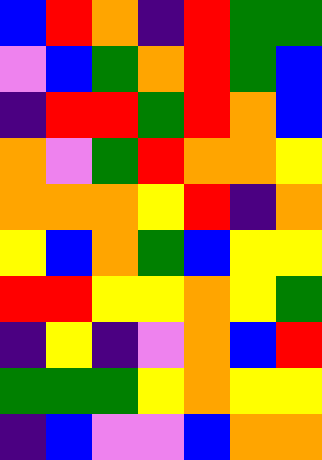[["blue", "red", "orange", "indigo", "red", "green", "green"], ["violet", "blue", "green", "orange", "red", "green", "blue"], ["indigo", "red", "red", "green", "red", "orange", "blue"], ["orange", "violet", "green", "red", "orange", "orange", "yellow"], ["orange", "orange", "orange", "yellow", "red", "indigo", "orange"], ["yellow", "blue", "orange", "green", "blue", "yellow", "yellow"], ["red", "red", "yellow", "yellow", "orange", "yellow", "green"], ["indigo", "yellow", "indigo", "violet", "orange", "blue", "red"], ["green", "green", "green", "yellow", "orange", "yellow", "yellow"], ["indigo", "blue", "violet", "violet", "blue", "orange", "orange"]]